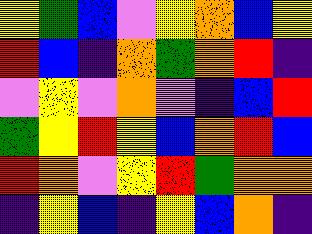[["yellow", "green", "blue", "violet", "yellow", "orange", "blue", "yellow"], ["red", "blue", "indigo", "orange", "green", "orange", "red", "indigo"], ["violet", "yellow", "violet", "orange", "violet", "indigo", "blue", "red"], ["green", "yellow", "red", "yellow", "blue", "orange", "red", "blue"], ["red", "orange", "violet", "yellow", "red", "green", "orange", "orange"], ["indigo", "yellow", "blue", "indigo", "yellow", "blue", "orange", "indigo"]]